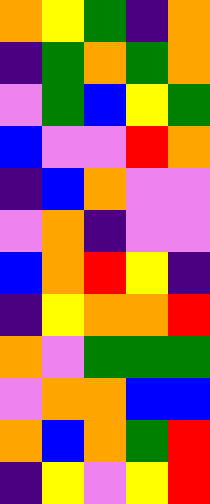[["orange", "yellow", "green", "indigo", "orange"], ["indigo", "green", "orange", "green", "orange"], ["violet", "green", "blue", "yellow", "green"], ["blue", "violet", "violet", "red", "orange"], ["indigo", "blue", "orange", "violet", "violet"], ["violet", "orange", "indigo", "violet", "violet"], ["blue", "orange", "red", "yellow", "indigo"], ["indigo", "yellow", "orange", "orange", "red"], ["orange", "violet", "green", "green", "green"], ["violet", "orange", "orange", "blue", "blue"], ["orange", "blue", "orange", "green", "red"], ["indigo", "yellow", "violet", "yellow", "red"]]